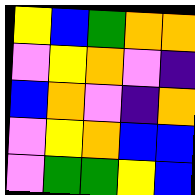[["yellow", "blue", "green", "orange", "orange"], ["violet", "yellow", "orange", "violet", "indigo"], ["blue", "orange", "violet", "indigo", "orange"], ["violet", "yellow", "orange", "blue", "blue"], ["violet", "green", "green", "yellow", "blue"]]